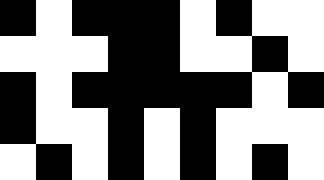[["black", "white", "black", "black", "black", "white", "black", "white", "white"], ["white", "white", "white", "black", "black", "white", "white", "black", "white"], ["black", "white", "black", "black", "black", "black", "black", "white", "black"], ["black", "white", "white", "black", "white", "black", "white", "white", "white"], ["white", "black", "white", "black", "white", "black", "white", "black", "white"]]